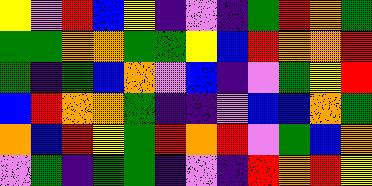[["yellow", "violet", "red", "blue", "yellow", "indigo", "violet", "indigo", "green", "red", "orange", "green"], ["green", "green", "orange", "orange", "green", "green", "yellow", "blue", "red", "orange", "orange", "red"], ["green", "indigo", "green", "blue", "orange", "violet", "blue", "indigo", "violet", "green", "yellow", "red"], ["blue", "red", "orange", "orange", "green", "indigo", "indigo", "violet", "blue", "blue", "orange", "green"], ["orange", "blue", "red", "yellow", "green", "red", "orange", "red", "violet", "green", "blue", "orange"], ["violet", "green", "indigo", "green", "green", "indigo", "violet", "indigo", "red", "orange", "red", "yellow"]]